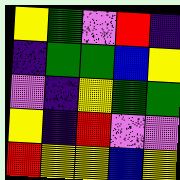[["yellow", "green", "violet", "red", "indigo"], ["indigo", "green", "green", "blue", "yellow"], ["violet", "indigo", "yellow", "green", "green"], ["yellow", "indigo", "red", "violet", "violet"], ["red", "yellow", "yellow", "blue", "yellow"]]